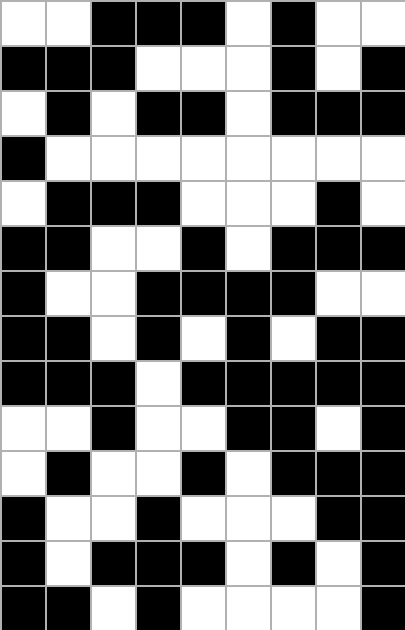[["white", "white", "black", "black", "black", "white", "black", "white", "white"], ["black", "black", "black", "white", "white", "white", "black", "white", "black"], ["white", "black", "white", "black", "black", "white", "black", "black", "black"], ["black", "white", "white", "white", "white", "white", "white", "white", "white"], ["white", "black", "black", "black", "white", "white", "white", "black", "white"], ["black", "black", "white", "white", "black", "white", "black", "black", "black"], ["black", "white", "white", "black", "black", "black", "black", "white", "white"], ["black", "black", "white", "black", "white", "black", "white", "black", "black"], ["black", "black", "black", "white", "black", "black", "black", "black", "black"], ["white", "white", "black", "white", "white", "black", "black", "white", "black"], ["white", "black", "white", "white", "black", "white", "black", "black", "black"], ["black", "white", "white", "black", "white", "white", "white", "black", "black"], ["black", "white", "black", "black", "black", "white", "black", "white", "black"], ["black", "black", "white", "black", "white", "white", "white", "white", "black"]]